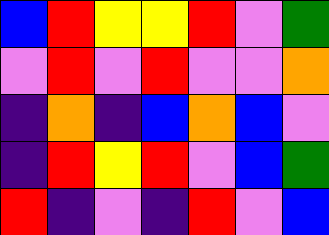[["blue", "red", "yellow", "yellow", "red", "violet", "green"], ["violet", "red", "violet", "red", "violet", "violet", "orange"], ["indigo", "orange", "indigo", "blue", "orange", "blue", "violet"], ["indigo", "red", "yellow", "red", "violet", "blue", "green"], ["red", "indigo", "violet", "indigo", "red", "violet", "blue"]]